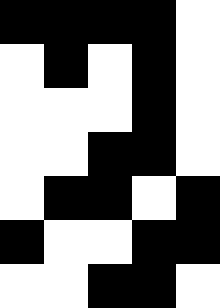[["black", "black", "black", "black", "white"], ["white", "black", "white", "black", "white"], ["white", "white", "white", "black", "white"], ["white", "white", "black", "black", "white"], ["white", "black", "black", "white", "black"], ["black", "white", "white", "black", "black"], ["white", "white", "black", "black", "white"]]